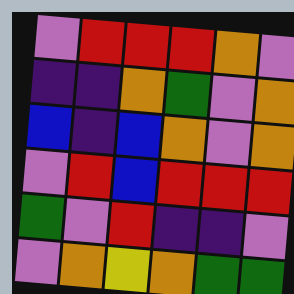[["violet", "red", "red", "red", "orange", "violet"], ["indigo", "indigo", "orange", "green", "violet", "orange"], ["blue", "indigo", "blue", "orange", "violet", "orange"], ["violet", "red", "blue", "red", "red", "red"], ["green", "violet", "red", "indigo", "indigo", "violet"], ["violet", "orange", "yellow", "orange", "green", "green"]]